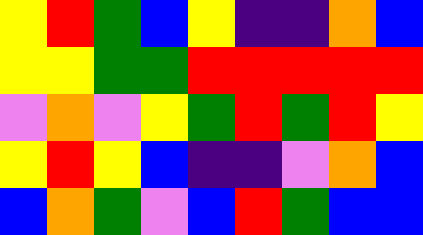[["yellow", "red", "green", "blue", "yellow", "indigo", "indigo", "orange", "blue"], ["yellow", "yellow", "green", "green", "red", "red", "red", "red", "red"], ["violet", "orange", "violet", "yellow", "green", "red", "green", "red", "yellow"], ["yellow", "red", "yellow", "blue", "indigo", "indigo", "violet", "orange", "blue"], ["blue", "orange", "green", "violet", "blue", "red", "green", "blue", "blue"]]